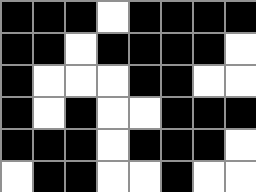[["black", "black", "black", "white", "black", "black", "black", "black"], ["black", "black", "white", "black", "black", "black", "black", "white"], ["black", "white", "white", "white", "black", "black", "white", "white"], ["black", "white", "black", "white", "white", "black", "black", "black"], ["black", "black", "black", "white", "black", "black", "black", "white"], ["white", "black", "black", "white", "white", "black", "white", "white"]]